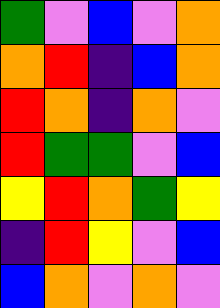[["green", "violet", "blue", "violet", "orange"], ["orange", "red", "indigo", "blue", "orange"], ["red", "orange", "indigo", "orange", "violet"], ["red", "green", "green", "violet", "blue"], ["yellow", "red", "orange", "green", "yellow"], ["indigo", "red", "yellow", "violet", "blue"], ["blue", "orange", "violet", "orange", "violet"]]